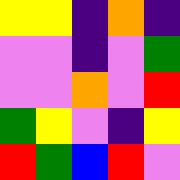[["yellow", "yellow", "indigo", "orange", "indigo"], ["violet", "violet", "indigo", "violet", "green"], ["violet", "violet", "orange", "violet", "red"], ["green", "yellow", "violet", "indigo", "yellow"], ["red", "green", "blue", "red", "violet"]]